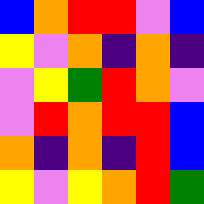[["blue", "orange", "red", "red", "violet", "blue"], ["yellow", "violet", "orange", "indigo", "orange", "indigo"], ["violet", "yellow", "green", "red", "orange", "violet"], ["violet", "red", "orange", "red", "red", "blue"], ["orange", "indigo", "orange", "indigo", "red", "blue"], ["yellow", "violet", "yellow", "orange", "red", "green"]]